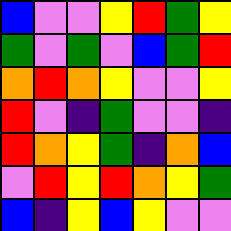[["blue", "violet", "violet", "yellow", "red", "green", "yellow"], ["green", "violet", "green", "violet", "blue", "green", "red"], ["orange", "red", "orange", "yellow", "violet", "violet", "yellow"], ["red", "violet", "indigo", "green", "violet", "violet", "indigo"], ["red", "orange", "yellow", "green", "indigo", "orange", "blue"], ["violet", "red", "yellow", "red", "orange", "yellow", "green"], ["blue", "indigo", "yellow", "blue", "yellow", "violet", "violet"]]